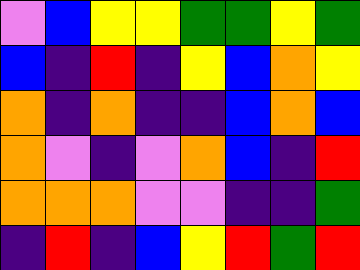[["violet", "blue", "yellow", "yellow", "green", "green", "yellow", "green"], ["blue", "indigo", "red", "indigo", "yellow", "blue", "orange", "yellow"], ["orange", "indigo", "orange", "indigo", "indigo", "blue", "orange", "blue"], ["orange", "violet", "indigo", "violet", "orange", "blue", "indigo", "red"], ["orange", "orange", "orange", "violet", "violet", "indigo", "indigo", "green"], ["indigo", "red", "indigo", "blue", "yellow", "red", "green", "red"]]